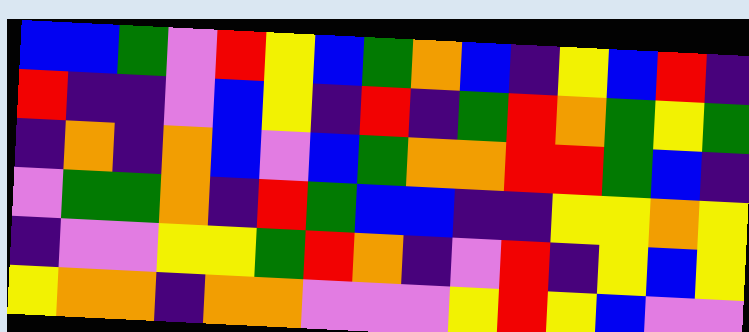[["blue", "blue", "green", "violet", "red", "yellow", "blue", "green", "orange", "blue", "indigo", "yellow", "blue", "red", "indigo"], ["red", "indigo", "indigo", "violet", "blue", "yellow", "indigo", "red", "indigo", "green", "red", "orange", "green", "yellow", "green"], ["indigo", "orange", "indigo", "orange", "blue", "violet", "blue", "green", "orange", "orange", "red", "red", "green", "blue", "indigo"], ["violet", "green", "green", "orange", "indigo", "red", "green", "blue", "blue", "indigo", "indigo", "yellow", "yellow", "orange", "yellow"], ["indigo", "violet", "violet", "yellow", "yellow", "green", "red", "orange", "indigo", "violet", "red", "indigo", "yellow", "blue", "yellow"], ["yellow", "orange", "orange", "indigo", "orange", "orange", "violet", "violet", "violet", "yellow", "red", "yellow", "blue", "violet", "violet"]]